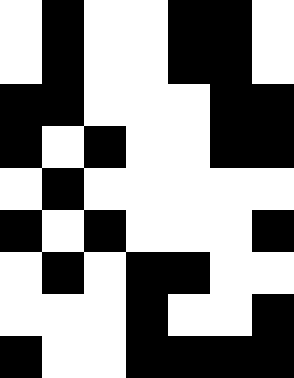[["white", "black", "white", "white", "black", "black", "white"], ["white", "black", "white", "white", "black", "black", "white"], ["black", "black", "white", "white", "white", "black", "black"], ["black", "white", "black", "white", "white", "black", "black"], ["white", "black", "white", "white", "white", "white", "white"], ["black", "white", "black", "white", "white", "white", "black"], ["white", "black", "white", "black", "black", "white", "white"], ["white", "white", "white", "black", "white", "white", "black"], ["black", "white", "white", "black", "black", "black", "black"]]